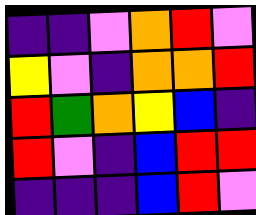[["indigo", "indigo", "violet", "orange", "red", "violet"], ["yellow", "violet", "indigo", "orange", "orange", "red"], ["red", "green", "orange", "yellow", "blue", "indigo"], ["red", "violet", "indigo", "blue", "red", "red"], ["indigo", "indigo", "indigo", "blue", "red", "violet"]]